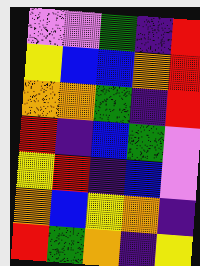[["violet", "violet", "green", "indigo", "red"], ["yellow", "blue", "blue", "orange", "red"], ["orange", "orange", "green", "indigo", "red"], ["red", "indigo", "blue", "green", "violet"], ["yellow", "red", "indigo", "blue", "violet"], ["orange", "blue", "yellow", "orange", "indigo"], ["red", "green", "orange", "indigo", "yellow"]]